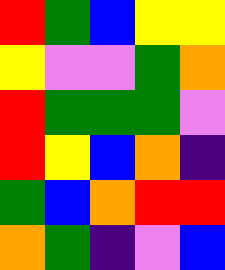[["red", "green", "blue", "yellow", "yellow"], ["yellow", "violet", "violet", "green", "orange"], ["red", "green", "green", "green", "violet"], ["red", "yellow", "blue", "orange", "indigo"], ["green", "blue", "orange", "red", "red"], ["orange", "green", "indigo", "violet", "blue"]]